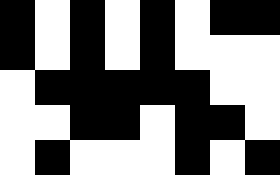[["black", "white", "black", "white", "black", "white", "black", "black"], ["black", "white", "black", "white", "black", "white", "white", "white"], ["white", "black", "black", "black", "black", "black", "white", "white"], ["white", "white", "black", "black", "white", "black", "black", "white"], ["white", "black", "white", "white", "white", "black", "white", "black"]]